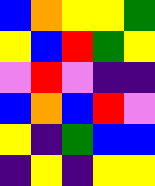[["blue", "orange", "yellow", "yellow", "green"], ["yellow", "blue", "red", "green", "yellow"], ["violet", "red", "violet", "indigo", "indigo"], ["blue", "orange", "blue", "red", "violet"], ["yellow", "indigo", "green", "blue", "blue"], ["indigo", "yellow", "indigo", "yellow", "yellow"]]